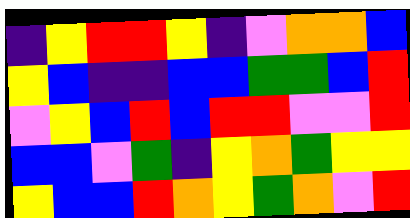[["indigo", "yellow", "red", "red", "yellow", "indigo", "violet", "orange", "orange", "blue"], ["yellow", "blue", "indigo", "indigo", "blue", "blue", "green", "green", "blue", "red"], ["violet", "yellow", "blue", "red", "blue", "red", "red", "violet", "violet", "red"], ["blue", "blue", "violet", "green", "indigo", "yellow", "orange", "green", "yellow", "yellow"], ["yellow", "blue", "blue", "red", "orange", "yellow", "green", "orange", "violet", "red"]]